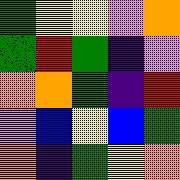[["green", "yellow", "yellow", "violet", "orange"], ["green", "red", "green", "indigo", "violet"], ["orange", "orange", "green", "indigo", "red"], ["violet", "blue", "yellow", "blue", "green"], ["orange", "indigo", "green", "yellow", "orange"]]